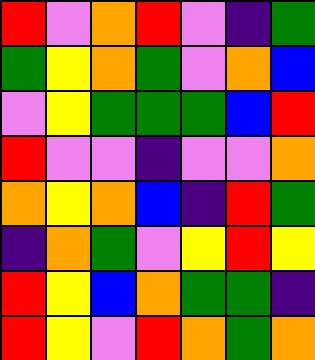[["red", "violet", "orange", "red", "violet", "indigo", "green"], ["green", "yellow", "orange", "green", "violet", "orange", "blue"], ["violet", "yellow", "green", "green", "green", "blue", "red"], ["red", "violet", "violet", "indigo", "violet", "violet", "orange"], ["orange", "yellow", "orange", "blue", "indigo", "red", "green"], ["indigo", "orange", "green", "violet", "yellow", "red", "yellow"], ["red", "yellow", "blue", "orange", "green", "green", "indigo"], ["red", "yellow", "violet", "red", "orange", "green", "orange"]]